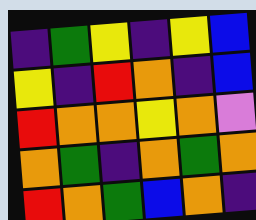[["indigo", "green", "yellow", "indigo", "yellow", "blue"], ["yellow", "indigo", "red", "orange", "indigo", "blue"], ["red", "orange", "orange", "yellow", "orange", "violet"], ["orange", "green", "indigo", "orange", "green", "orange"], ["red", "orange", "green", "blue", "orange", "indigo"]]